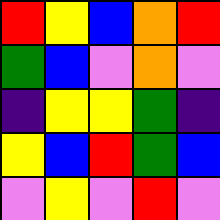[["red", "yellow", "blue", "orange", "red"], ["green", "blue", "violet", "orange", "violet"], ["indigo", "yellow", "yellow", "green", "indigo"], ["yellow", "blue", "red", "green", "blue"], ["violet", "yellow", "violet", "red", "violet"]]